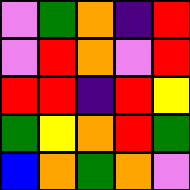[["violet", "green", "orange", "indigo", "red"], ["violet", "red", "orange", "violet", "red"], ["red", "red", "indigo", "red", "yellow"], ["green", "yellow", "orange", "red", "green"], ["blue", "orange", "green", "orange", "violet"]]